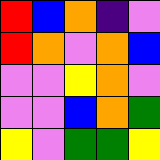[["red", "blue", "orange", "indigo", "violet"], ["red", "orange", "violet", "orange", "blue"], ["violet", "violet", "yellow", "orange", "violet"], ["violet", "violet", "blue", "orange", "green"], ["yellow", "violet", "green", "green", "yellow"]]